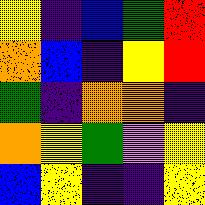[["yellow", "indigo", "blue", "green", "red"], ["orange", "blue", "indigo", "yellow", "red"], ["green", "indigo", "orange", "orange", "indigo"], ["orange", "yellow", "green", "violet", "yellow"], ["blue", "yellow", "indigo", "indigo", "yellow"]]